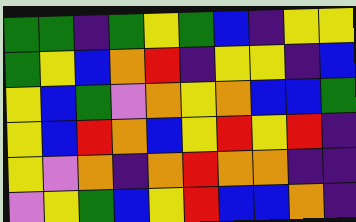[["green", "green", "indigo", "green", "yellow", "green", "blue", "indigo", "yellow", "yellow"], ["green", "yellow", "blue", "orange", "red", "indigo", "yellow", "yellow", "indigo", "blue"], ["yellow", "blue", "green", "violet", "orange", "yellow", "orange", "blue", "blue", "green"], ["yellow", "blue", "red", "orange", "blue", "yellow", "red", "yellow", "red", "indigo"], ["yellow", "violet", "orange", "indigo", "orange", "red", "orange", "orange", "indigo", "indigo"], ["violet", "yellow", "green", "blue", "yellow", "red", "blue", "blue", "orange", "indigo"]]